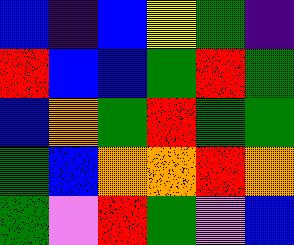[["blue", "indigo", "blue", "yellow", "green", "indigo"], ["red", "blue", "blue", "green", "red", "green"], ["blue", "orange", "green", "red", "green", "green"], ["green", "blue", "orange", "orange", "red", "orange"], ["green", "violet", "red", "green", "violet", "blue"]]